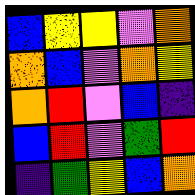[["blue", "yellow", "yellow", "violet", "orange"], ["orange", "blue", "violet", "orange", "yellow"], ["orange", "red", "violet", "blue", "indigo"], ["blue", "red", "violet", "green", "red"], ["indigo", "green", "yellow", "blue", "orange"]]